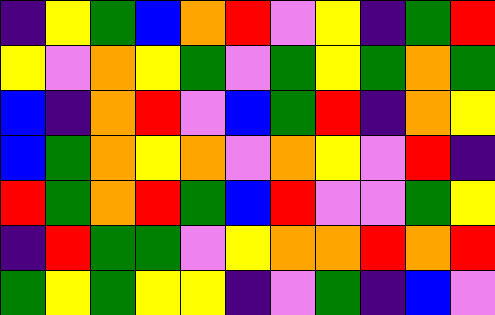[["indigo", "yellow", "green", "blue", "orange", "red", "violet", "yellow", "indigo", "green", "red"], ["yellow", "violet", "orange", "yellow", "green", "violet", "green", "yellow", "green", "orange", "green"], ["blue", "indigo", "orange", "red", "violet", "blue", "green", "red", "indigo", "orange", "yellow"], ["blue", "green", "orange", "yellow", "orange", "violet", "orange", "yellow", "violet", "red", "indigo"], ["red", "green", "orange", "red", "green", "blue", "red", "violet", "violet", "green", "yellow"], ["indigo", "red", "green", "green", "violet", "yellow", "orange", "orange", "red", "orange", "red"], ["green", "yellow", "green", "yellow", "yellow", "indigo", "violet", "green", "indigo", "blue", "violet"]]